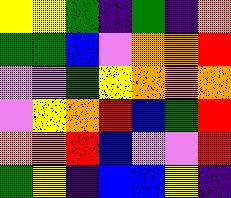[["yellow", "yellow", "green", "indigo", "green", "indigo", "orange"], ["green", "green", "blue", "violet", "orange", "orange", "red"], ["violet", "violet", "green", "yellow", "orange", "orange", "orange"], ["violet", "yellow", "orange", "red", "blue", "green", "red"], ["orange", "orange", "red", "blue", "violet", "violet", "red"], ["green", "yellow", "indigo", "blue", "blue", "yellow", "indigo"]]